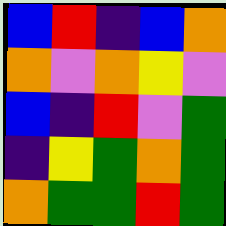[["blue", "red", "indigo", "blue", "orange"], ["orange", "violet", "orange", "yellow", "violet"], ["blue", "indigo", "red", "violet", "green"], ["indigo", "yellow", "green", "orange", "green"], ["orange", "green", "green", "red", "green"]]